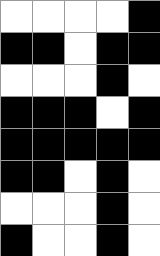[["white", "white", "white", "white", "black"], ["black", "black", "white", "black", "black"], ["white", "white", "white", "black", "white"], ["black", "black", "black", "white", "black"], ["black", "black", "black", "black", "black"], ["black", "black", "white", "black", "white"], ["white", "white", "white", "black", "white"], ["black", "white", "white", "black", "white"]]